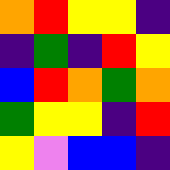[["orange", "red", "yellow", "yellow", "indigo"], ["indigo", "green", "indigo", "red", "yellow"], ["blue", "red", "orange", "green", "orange"], ["green", "yellow", "yellow", "indigo", "red"], ["yellow", "violet", "blue", "blue", "indigo"]]